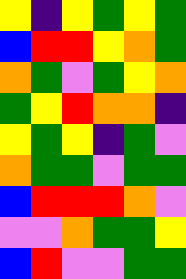[["yellow", "indigo", "yellow", "green", "yellow", "green"], ["blue", "red", "red", "yellow", "orange", "green"], ["orange", "green", "violet", "green", "yellow", "orange"], ["green", "yellow", "red", "orange", "orange", "indigo"], ["yellow", "green", "yellow", "indigo", "green", "violet"], ["orange", "green", "green", "violet", "green", "green"], ["blue", "red", "red", "red", "orange", "violet"], ["violet", "violet", "orange", "green", "green", "yellow"], ["blue", "red", "violet", "violet", "green", "green"]]